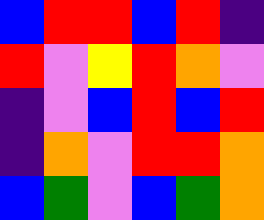[["blue", "red", "red", "blue", "red", "indigo"], ["red", "violet", "yellow", "red", "orange", "violet"], ["indigo", "violet", "blue", "red", "blue", "red"], ["indigo", "orange", "violet", "red", "red", "orange"], ["blue", "green", "violet", "blue", "green", "orange"]]